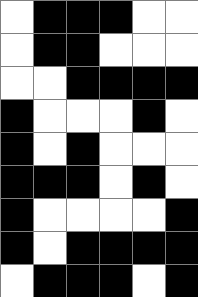[["white", "black", "black", "black", "white", "white"], ["white", "black", "black", "white", "white", "white"], ["white", "white", "black", "black", "black", "black"], ["black", "white", "white", "white", "black", "white"], ["black", "white", "black", "white", "white", "white"], ["black", "black", "black", "white", "black", "white"], ["black", "white", "white", "white", "white", "black"], ["black", "white", "black", "black", "black", "black"], ["white", "black", "black", "black", "white", "black"]]